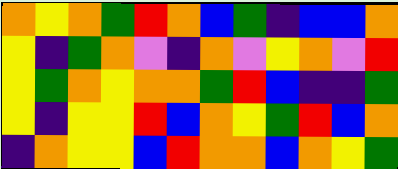[["orange", "yellow", "orange", "green", "red", "orange", "blue", "green", "indigo", "blue", "blue", "orange"], ["yellow", "indigo", "green", "orange", "violet", "indigo", "orange", "violet", "yellow", "orange", "violet", "red"], ["yellow", "green", "orange", "yellow", "orange", "orange", "green", "red", "blue", "indigo", "indigo", "green"], ["yellow", "indigo", "yellow", "yellow", "red", "blue", "orange", "yellow", "green", "red", "blue", "orange"], ["indigo", "orange", "yellow", "yellow", "blue", "red", "orange", "orange", "blue", "orange", "yellow", "green"]]